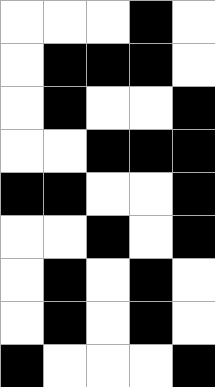[["white", "white", "white", "black", "white"], ["white", "black", "black", "black", "white"], ["white", "black", "white", "white", "black"], ["white", "white", "black", "black", "black"], ["black", "black", "white", "white", "black"], ["white", "white", "black", "white", "black"], ["white", "black", "white", "black", "white"], ["white", "black", "white", "black", "white"], ["black", "white", "white", "white", "black"]]